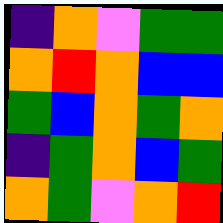[["indigo", "orange", "violet", "green", "green"], ["orange", "red", "orange", "blue", "blue"], ["green", "blue", "orange", "green", "orange"], ["indigo", "green", "orange", "blue", "green"], ["orange", "green", "violet", "orange", "red"]]